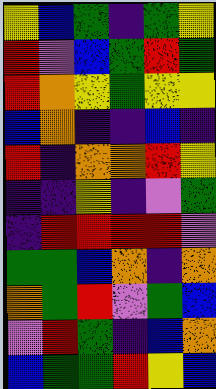[["yellow", "blue", "green", "indigo", "green", "yellow"], ["red", "violet", "blue", "green", "red", "green"], ["red", "orange", "yellow", "green", "yellow", "yellow"], ["blue", "orange", "indigo", "indigo", "blue", "indigo"], ["red", "indigo", "orange", "orange", "red", "yellow"], ["indigo", "indigo", "yellow", "indigo", "violet", "green"], ["indigo", "red", "red", "red", "red", "violet"], ["green", "green", "blue", "orange", "indigo", "orange"], ["orange", "green", "red", "violet", "green", "blue"], ["violet", "red", "green", "indigo", "blue", "orange"], ["blue", "green", "green", "red", "yellow", "blue"]]